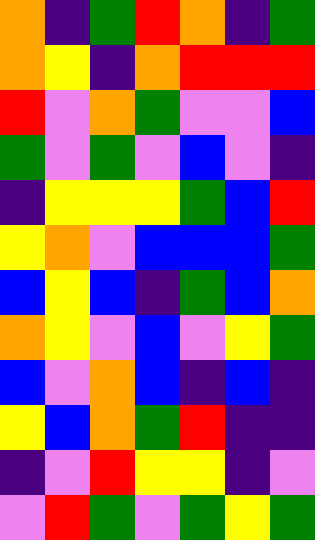[["orange", "indigo", "green", "red", "orange", "indigo", "green"], ["orange", "yellow", "indigo", "orange", "red", "red", "red"], ["red", "violet", "orange", "green", "violet", "violet", "blue"], ["green", "violet", "green", "violet", "blue", "violet", "indigo"], ["indigo", "yellow", "yellow", "yellow", "green", "blue", "red"], ["yellow", "orange", "violet", "blue", "blue", "blue", "green"], ["blue", "yellow", "blue", "indigo", "green", "blue", "orange"], ["orange", "yellow", "violet", "blue", "violet", "yellow", "green"], ["blue", "violet", "orange", "blue", "indigo", "blue", "indigo"], ["yellow", "blue", "orange", "green", "red", "indigo", "indigo"], ["indigo", "violet", "red", "yellow", "yellow", "indigo", "violet"], ["violet", "red", "green", "violet", "green", "yellow", "green"]]